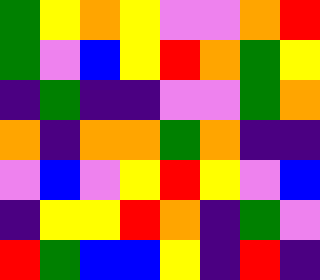[["green", "yellow", "orange", "yellow", "violet", "violet", "orange", "red"], ["green", "violet", "blue", "yellow", "red", "orange", "green", "yellow"], ["indigo", "green", "indigo", "indigo", "violet", "violet", "green", "orange"], ["orange", "indigo", "orange", "orange", "green", "orange", "indigo", "indigo"], ["violet", "blue", "violet", "yellow", "red", "yellow", "violet", "blue"], ["indigo", "yellow", "yellow", "red", "orange", "indigo", "green", "violet"], ["red", "green", "blue", "blue", "yellow", "indigo", "red", "indigo"]]